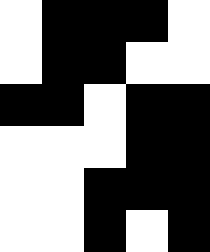[["white", "black", "black", "black", "white"], ["white", "black", "black", "white", "white"], ["black", "black", "white", "black", "black"], ["white", "white", "white", "black", "black"], ["white", "white", "black", "black", "black"], ["white", "white", "black", "white", "black"]]